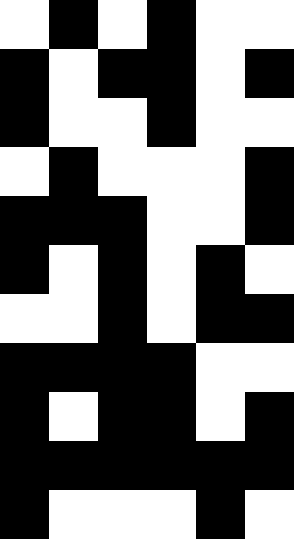[["white", "black", "white", "black", "white", "white"], ["black", "white", "black", "black", "white", "black"], ["black", "white", "white", "black", "white", "white"], ["white", "black", "white", "white", "white", "black"], ["black", "black", "black", "white", "white", "black"], ["black", "white", "black", "white", "black", "white"], ["white", "white", "black", "white", "black", "black"], ["black", "black", "black", "black", "white", "white"], ["black", "white", "black", "black", "white", "black"], ["black", "black", "black", "black", "black", "black"], ["black", "white", "white", "white", "black", "white"]]